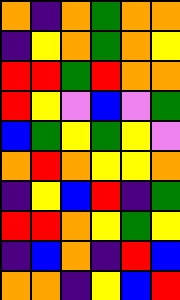[["orange", "indigo", "orange", "green", "orange", "orange"], ["indigo", "yellow", "orange", "green", "orange", "yellow"], ["red", "red", "green", "red", "orange", "orange"], ["red", "yellow", "violet", "blue", "violet", "green"], ["blue", "green", "yellow", "green", "yellow", "violet"], ["orange", "red", "orange", "yellow", "yellow", "orange"], ["indigo", "yellow", "blue", "red", "indigo", "green"], ["red", "red", "orange", "yellow", "green", "yellow"], ["indigo", "blue", "orange", "indigo", "red", "blue"], ["orange", "orange", "indigo", "yellow", "blue", "red"]]